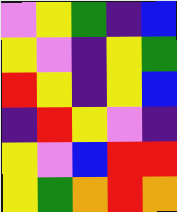[["violet", "yellow", "green", "indigo", "blue"], ["yellow", "violet", "indigo", "yellow", "green"], ["red", "yellow", "indigo", "yellow", "blue"], ["indigo", "red", "yellow", "violet", "indigo"], ["yellow", "violet", "blue", "red", "red"], ["yellow", "green", "orange", "red", "orange"]]